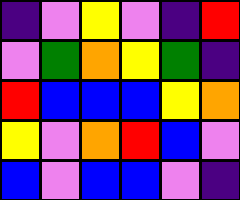[["indigo", "violet", "yellow", "violet", "indigo", "red"], ["violet", "green", "orange", "yellow", "green", "indigo"], ["red", "blue", "blue", "blue", "yellow", "orange"], ["yellow", "violet", "orange", "red", "blue", "violet"], ["blue", "violet", "blue", "blue", "violet", "indigo"]]